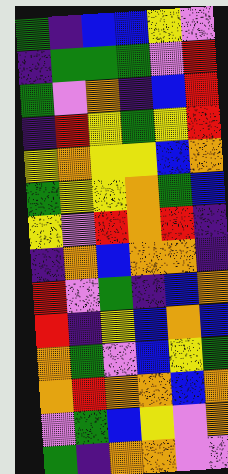[["green", "indigo", "blue", "blue", "yellow", "violet"], ["indigo", "green", "green", "green", "violet", "red"], ["green", "violet", "orange", "indigo", "blue", "red"], ["indigo", "red", "yellow", "green", "yellow", "red"], ["yellow", "orange", "yellow", "yellow", "blue", "orange"], ["green", "yellow", "yellow", "orange", "green", "blue"], ["yellow", "violet", "red", "orange", "red", "indigo"], ["indigo", "orange", "blue", "orange", "orange", "indigo"], ["red", "violet", "green", "indigo", "blue", "orange"], ["red", "indigo", "yellow", "blue", "orange", "blue"], ["orange", "green", "violet", "blue", "yellow", "green"], ["orange", "red", "orange", "orange", "blue", "orange"], ["violet", "green", "blue", "yellow", "violet", "orange"], ["green", "indigo", "orange", "orange", "violet", "violet"]]